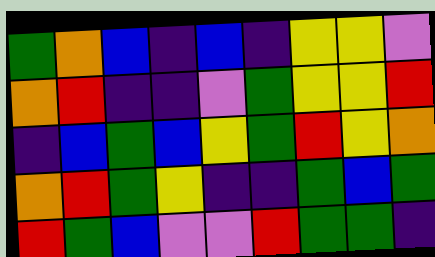[["green", "orange", "blue", "indigo", "blue", "indigo", "yellow", "yellow", "violet"], ["orange", "red", "indigo", "indigo", "violet", "green", "yellow", "yellow", "red"], ["indigo", "blue", "green", "blue", "yellow", "green", "red", "yellow", "orange"], ["orange", "red", "green", "yellow", "indigo", "indigo", "green", "blue", "green"], ["red", "green", "blue", "violet", "violet", "red", "green", "green", "indigo"]]